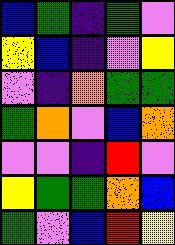[["blue", "green", "indigo", "green", "violet"], ["yellow", "blue", "indigo", "violet", "yellow"], ["violet", "indigo", "orange", "green", "green"], ["green", "orange", "violet", "blue", "orange"], ["violet", "violet", "indigo", "red", "violet"], ["yellow", "green", "green", "orange", "blue"], ["green", "violet", "blue", "red", "yellow"]]